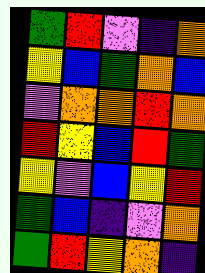[["green", "red", "violet", "indigo", "orange"], ["yellow", "blue", "green", "orange", "blue"], ["violet", "orange", "orange", "red", "orange"], ["red", "yellow", "blue", "red", "green"], ["yellow", "violet", "blue", "yellow", "red"], ["green", "blue", "indigo", "violet", "orange"], ["green", "red", "yellow", "orange", "indigo"]]